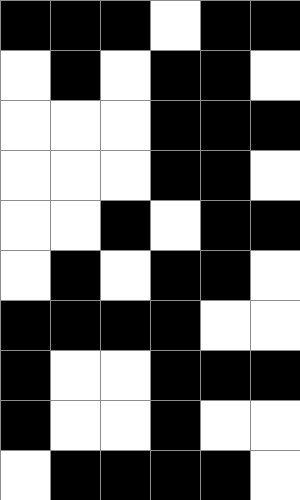[["black", "black", "black", "white", "black", "black"], ["white", "black", "white", "black", "black", "white"], ["white", "white", "white", "black", "black", "black"], ["white", "white", "white", "black", "black", "white"], ["white", "white", "black", "white", "black", "black"], ["white", "black", "white", "black", "black", "white"], ["black", "black", "black", "black", "white", "white"], ["black", "white", "white", "black", "black", "black"], ["black", "white", "white", "black", "white", "white"], ["white", "black", "black", "black", "black", "white"]]